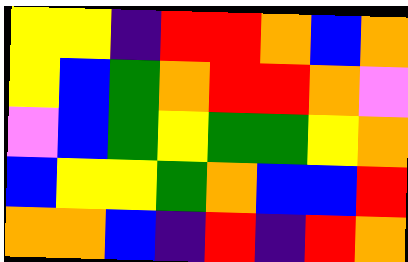[["yellow", "yellow", "indigo", "red", "red", "orange", "blue", "orange"], ["yellow", "blue", "green", "orange", "red", "red", "orange", "violet"], ["violet", "blue", "green", "yellow", "green", "green", "yellow", "orange"], ["blue", "yellow", "yellow", "green", "orange", "blue", "blue", "red"], ["orange", "orange", "blue", "indigo", "red", "indigo", "red", "orange"]]